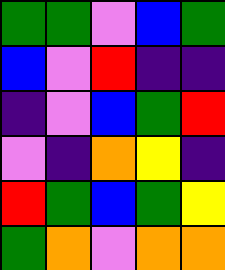[["green", "green", "violet", "blue", "green"], ["blue", "violet", "red", "indigo", "indigo"], ["indigo", "violet", "blue", "green", "red"], ["violet", "indigo", "orange", "yellow", "indigo"], ["red", "green", "blue", "green", "yellow"], ["green", "orange", "violet", "orange", "orange"]]